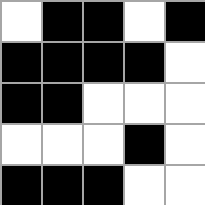[["white", "black", "black", "white", "black"], ["black", "black", "black", "black", "white"], ["black", "black", "white", "white", "white"], ["white", "white", "white", "black", "white"], ["black", "black", "black", "white", "white"]]